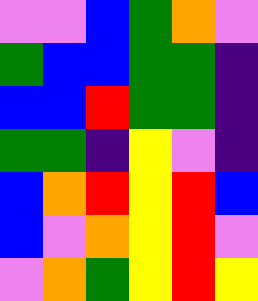[["violet", "violet", "blue", "green", "orange", "violet"], ["green", "blue", "blue", "green", "green", "indigo"], ["blue", "blue", "red", "green", "green", "indigo"], ["green", "green", "indigo", "yellow", "violet", "indigo"], ["blue", "orange", "red", "yellow", "red", "blue"], ["blue", "violet", "orange", "yellow", "red", "violet"], ["violet", "orange", "green", "yellow", "red", "yellow"]]